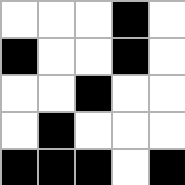[["white", "white", "white", "black", "white"], ["black", "white", "white", "black", "white"], ["white", "white", "black", "white", "white"], ["white", "black", "white", "white", "white"], ["black", "black", "black", "white", "black"]]